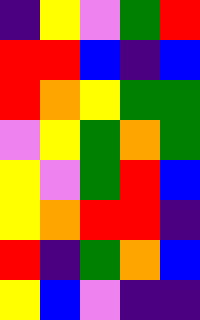[["indigo", "yellow", "violet", "green", "red"], ["red", "red", "blue", "indigo", "blue"], ["red", "orange", "yellow", "green", "green"], ["violet", "yellow", "green", "orange", "green"], ["yellow", "violet", "green", "red", "blue"], ["yellow", "orange", "red", "red", "indigo"], ["red", "indigo", "green", "orange", "blue"], ["yellow", "blue", "violet", "indigo", "indigo"]]